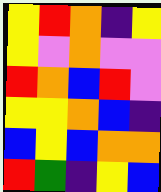[["yellow", "red", "orange", "indigo", "yellow"], ["yellow", "violet", "orange", "violet", "violet"], ["red", "orange", "blue", "red", "violet"], ["yellow", "yellow", "orange", "blue", "indigo"], ["blue", "yellow", "blue", "orange", "orange"], ["red", "green", "indigo", "yellow", "blue"]]